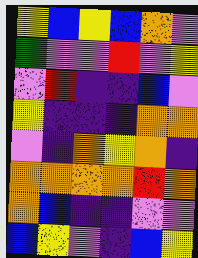[["yellow", "blue", "yellow", "blue", "orange", "violet"], ["green", "violet", "violet", "red", "violet", "yellow"], ["violet", "red", "indigo", "indigo", "blue", "violet"], ["yellow", "indigo", "indigo", "indigo", "orange", "orange"], ["violet", "indigo", "orange", "yellow", "orange", "indigo"], ["orange", "orange", "orange", "orange", "red", "orange"], ["orange", "blue", "indigo", "indigo", "violet", "violet"], ["blue", "yellow", "violet", "indigo", "blue", "yellow"]]